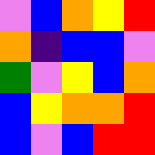[["violet", "blue", "orange", "yellow", "red"], ["orange", "indigo", "blue", "blue", "violet"], ["green", "violet", "yellow", "blue", "orange"], ["blue", "yellow", "orange", "orange", "red"], ["blue", "violet", "blue", "red", "red"]]